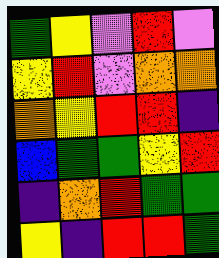[["green", "yellow", "violet", "red", "violet"], ["yellow", "red", "violet", "orange", "orange"], ["orange", "yellow", "red", "red", "indigo"], ["blue", "green", "green", "yellow", "red"], ["indigo", "orange", "red", "green", "green"], ["yellow", "indigo", "red", "red", "green"]]